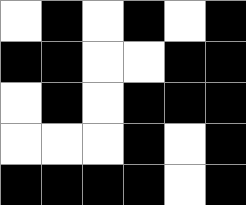[["white", "black", "white", "black", "white", "black"], ["black", "black", "white", "white", "black", "black"], ["white", "black", "white", "black", "black", "black"], ["white", "white", "white", "black", "white", "black"], ["black", "black", "black", "black", "white", "black"]]